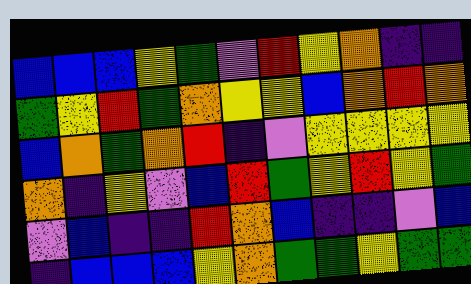[["blue", "blue", "blue", "yellow", "green", "violet", "red", "yellow", "orange", "indigo", "indigo"], ["green", "yellow", "red", "green", "orange", "yellow", "yellow", "blue", "orange", "red", "orange"], ["blue", "orange", "green", "orange", "red", "indigo", "violet", "yellow", "yellow", "yellow", "yellow"], ["orange", "indigo", "yellow", "violet", "blue", "red", "green", "yellow", "red", "yellow", "green"], ["violet", "blue", "indigo", "indigo", "red", "orange", "blue", "indigo", "indigo", "violet", "blue"], ["indigo", "blue", "blue", "blue", "yellow", "orange", "green", "green", "yellow", "green", "green"]]